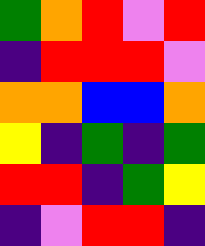[["green", "orange", "red", "violet", "red"], ["indigo", "red", "red", "red", "violet"], ["orange", "orange", "blue", "blue", "orange"], ["yellow", "indigo", "green", "indigo", "green"], ["red", "red", "indigo", "green", "yellow"], ["indigo", "violet", "red", "red", "indigo"]]